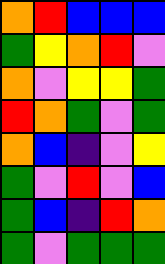[["orange", "red", "blue", "blue", "blue"], ["green", "yellow", "orange", "red", "violet"], ["orange", "violet", "yellow", "yellow", "green"], ["red", "orange", "green", "violet", "green"], ["orange", "blue", "indigo", "violet", "yellow"], ["green", "violet", "red", "violet", "blue"], ["green", "blue", "indigo", "red", "orange"], ["green", "violet", "green", "green", "green"]]